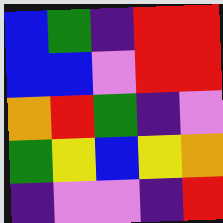[["blue", "green", "indigo", "red", "red"], ["blue", "blue", "violet", "red", "red"], ["orange", "red", "green", "indigo", "violet"], ["green", "yellow", "blue", "yellow", "orange"], ["indigo", "violet", "violet", "indigo", "red"]]